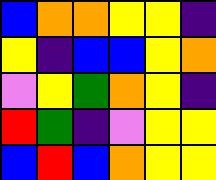[["blue", "orange", "orange", "yellow", "yellow", "indigo"], ["yellow", "indigo", "blue", "blue", "yellow", "orange"], ["violet", "yellow", "green", "orange", "yellow", "indigo"], ["red", "green", "indigo", "violet", "yellow", "yellow"], ["blue", "red", "blue", "orange", "yellow", "yellow"]]